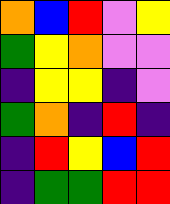[["orange", "blue", "red", "violet", "yellow"], ["green", "yellow", "orange", "violet", "violet"], ["indigo", "yellow", "yellow", "indigo", "violet"], ["green", "orange", "indigo", "red", "indigo"], ["indigo", "red", "yellow", "blue", "red"], ["indigo", "green", "green", "red", "red"]]